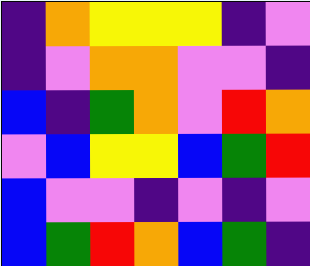[["indigo", "orange", "yellow", "yellow", "yellow", "indigo", "violet"], ["indigo", "violet", "orange", "orange", "violet", "violet", "indigo"], ["blue", "indigo", "green", "orange", "violet", "red", "orange"], ["violet", "blue", "yellow", "yellow", "blue", "green", "red"], ["blue", "violet", "violet", "indigo", "violet", "indigo", "violet"], ["blue", "green", "red", "orange", "blue", "green", "indigo"]]